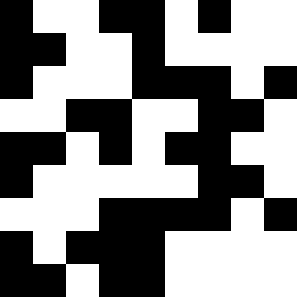[["black", "white", "white", "black", "black", "white", "black", "white", "white"], ["black", "black", "white", "white", "black", "white", "white", "white", "white"], ["black", "white", "white", "white", "black", "black", "black", "white", "black"], ["white", "white", "black", "black", "white", "white", "black", "black", "white"], ["black", "black", "white", "black", "white", "black", "black", "white", "white"], ["black", "white", "white", "white", "white", "white", "black", "black", "white"], ["white", "white", "white", "black", "black", "black", "black", "white", "black"], ["black", "white", "black", "black", "black", "white", "white", "white", "white"], ["black", "black", "white", "black", "black", "white", "white", "white", "white"]]